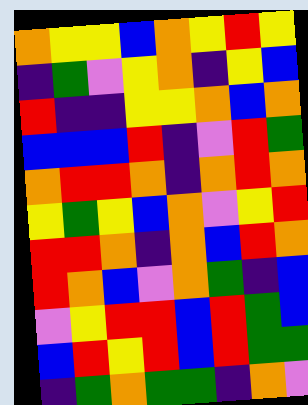[["orange", "yellow", "yellow", "blue", "orange", "yellow", "red", "yellow"], ["indigo", "green", "violet", "yellow", "orange", "indigo", "yellow", "blue"], ["red", "indigo", "indigo", "yellow", "yellow", "orange", "blue", "orange"], ["blue", "blue", "blue", "red", "indigo", "violet", "red", "green"], ["orange", "red", "red", "orange", "indigo", "orange", "red", "orange"], ["yellow", "green", "yellow", "blue", "orange", "violet", "yellow", "red"], ["red", "red", "orange", "indigo", "orange", "blue", "red", "orange"], ["red", "orange", "blue", "violet", "orange", "green", "indigo", "blue"], ["violet", "yellow", "red", "red", "blue", "red", "green", "blue"], ["blue", "red", "yellow", "red", "blue", "red", "green", "green"], ["indigo", "green", "orange", "green", "green", "indigo", "orange", "violet"]]